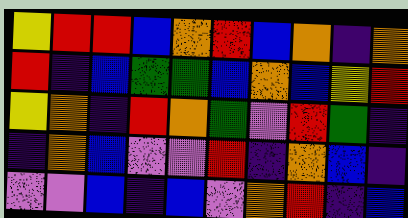[["yellow", "red", "red", "blue", "orange", "red", "blue", "orange", "indigo", "orange"], ["red", "indigo", "blue", "green", "green", "blue", "orange", "blue", "yellow", "red"], ["yellow", "orange", "indigo", "red", "orange", "green", "violet", "red", "green", "indigo"], ["indigo", "orange", "blue", "violet", "violet", "red", "indigo", "orange", "blue", "indigo"], ["violet", "violet", "blue", "indigo", "blue", "violet", "orange", "red", "indigo", "blue"]]